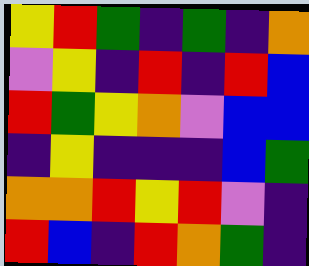[["yellow", "red", "green", "indigo", "green", "indigo", "orange"], ["violet", "yellow", "indigo", "red", "indigo", "red", "blue"], ["red", "green", "yellow", "orange", "violet", "blue", "blue"], ["indigo", "yellow", "indigo", "indigo", "indigo", "blue", "green"], ["orange", "orange", "red", "yellow", "red", "violet", "indigo"], ["red", "blue", "indigo", "red", "orange", "green", "indigo"]]